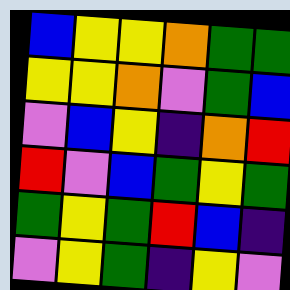[["blue", "yellow", "yellow", "orange", "green", "green"], ["yellow", "yellow", "orange", "violet", "green", "blue"], ["violet", "blue", "yellow", "indigo", "orange", "red"], ["red", "violet", "blue", "green", "yellow", "green"], ["green", "yellow", "green", "red", "blue", "indigo"], ["violet", "yellow", "green", "indigo", "yellow", "violet"]]